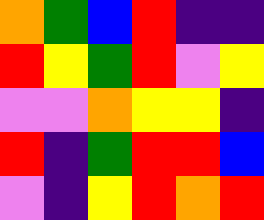[["orange", "green", "blue", "red", "indigo", "indigo"], ["red", "yellow", "green", "red", "violet", "yellow"], ["violet", "violet", "orange", "yellow", "yellow", "indigo"], ["red", "indigo", "green", "red", "red", "blue"], ["violet", "indigo", "yellow", "red", "orange", "red"]]